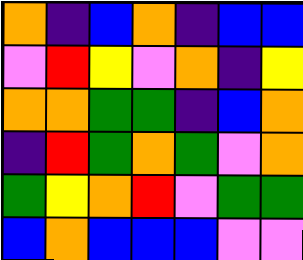[["orange", "indigo", "blue", "orange", "indigo", "blue", "blue"], ["violet", "red", "yellow", "violet", "orange", "indigo", "yellow"], ["orange", "orange", "green", "green", "indigo", "blue", "orange"], ["indigo", "red", "green", "orange", "green", "violet", "orange"], ["green", "yellow", "orange", "red", "violet", "green", "green"], ["blue", "orange", "blue", "blue", "blue", "violet", "violet"]]